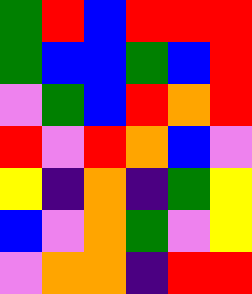[["green", "red", "blue", "red", "red", "red"], ["green", "blue", "blue", "green", "blue", "red"], ["violet", "green", "blue", "red", "orange", "red"], ["red", "violet", "red", "orange", "blue", "violet"], ["yellow", "indigo", "orange", "indigo", "green", "yellow"], ["blue", "violet", "orange", "green", "violet", "yellow"], ["violet", "orange", "orange", "indigo", "red", "red"]]